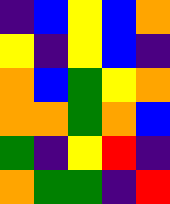[["indigo", "blue", "yellow", "blue", "orange"], ["yellow", "indigo", "yellow", "blue", "indigo"], ["orange", "blue", "green", "yellow", "orange"], ["orange", "orange", "green", "orange", "blue"], ["green", "indigo", "yellow", "red", "indigo"], ["orange", "green", "green", "indigo", "red"]]